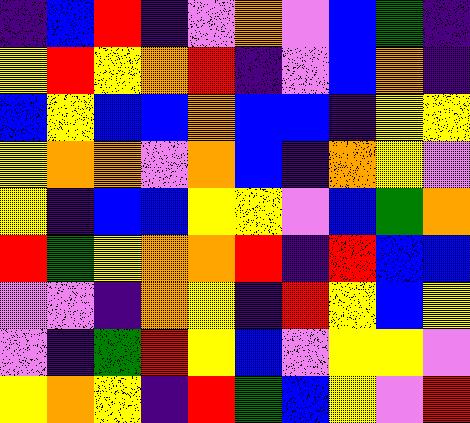[["indigo", "blue", "red", "indigo", "violet", "orange", "violet", "blue", "green", "indigo"], ["yellow", "red", "yellow", "orange", "red", "indigo", "violet", "blue", "orange", "indigo"], ["blue", "yellow", "blue", "blue", "orange", "blue", "blue", "indigo", "yellow", "yellow"], ["yellow", "orange", "orange", "violet", "orange", "blue", "indigo", "orange", "yellow", "violet"], ["yellow", "indigo", "blue", "blue", "yellow", "yellow", "violet", "blue", "green", "orange"], ["red", "green", "yellow", "orange", "orange", "red", "indigo", "red", "blue", "blue"], ["violet", "violet", "indigo", "orange", "yellow", "indigo", "red", "yellow", "blue", "yellow"], ["violet", "indigo", "green", "red", "yellow", "blue", "violet", "yellow", "yellow", "violet"], ["yellow", "orange", "yellow", "indigo", "red", "green", "blue", "yellow", "violet", "red"]]